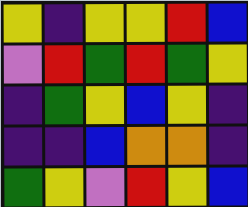[["yellow", "indigo", "yellow", "yellow", "red", "blue"], ["violet", "red", "green", "red", "green", "yellow"], ["indigo", "green", "yellow", "blue", "yellow", "indigo"], ["indigo", "indigo", "blue", "orange", "orange", "indigo"], ["green", "yellow", "violet", "red", "yellow", "blue"]]